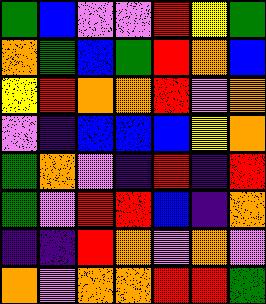[["green", "blue", "violet", "violet", "red", "yellow", "green"], ["orange", "green", "blue", "green", "red", "orange", "blue"], ["yellow", "red", "orange", "orange", "red", "violet", "orange"], ["violet", "indigo", "blue", "blue", "blue", "yellow", "orange"], ["green", "orange", "violet", "indigo", "red", "indigo", "red"], ["green", "violet", "red", "red", "blue", "indigo", "orange"], ["indigo", "indigo", "red", "orange", "violet", "orange", "violet"], ["orange", "violet", "orange", "orange", "red", "red", "green"]]